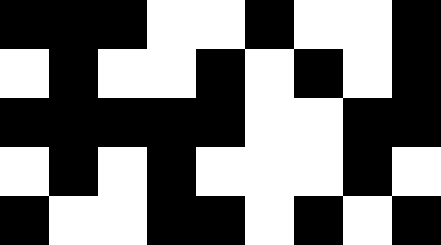[["black", "black", "black", "white", "white", "black", "white", "white", "black"], ["white", "black", "white", "white", "black", "white", "black", "white", "black"], ["black", "black", "black", "black", "black", "white", "white", "black", "black"], ["white", "black", "white", "black", "white", "white", "white", "black", "white"], ["black", "white", "white", "black", "black", "white", "black", "white", "black"]]